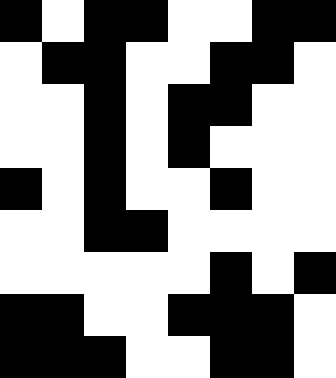[["black", "white", "black", "black", "white", "white", "black", "black"], ["white", "black", "black", "white", "white", "black", "black", "white"], ["white", "white", "black", "white", "black", "black", "white", "white"], ["white", "white", "black", "white", "black", "white", "white", "white"], ["black", "white", "black", "white", "white", "black", "white", "white"], ["white", "white", "black", "black", "white", "white", "white", "white"], ["white", "white", "white", "white", "white", "black", "white", "black"], ["black", "black", "white", "white", "black", "black", "black", "white"], ["black", "black", "black", "white", "white", "black", "black", "white"]]